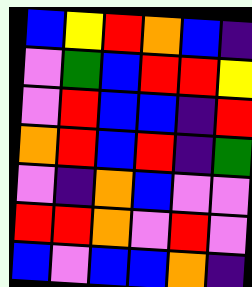[["blue", "yellow", "red", "orange", "blue", "indigo"], ["violet", "green", "blue", "red", "red", "yellow"], ["violet", "red", "blue", "blue", "indigo", "red"], ["orange", "red", "blue", "red", "indigo", "green"], ["violet", "indigo", "orange", "blue", "violet", "violet"], ["red", "red", "orange", "violet", "red", "violet"], ["blue", "violet", "blue", "blue", "orange", "indigo"]]